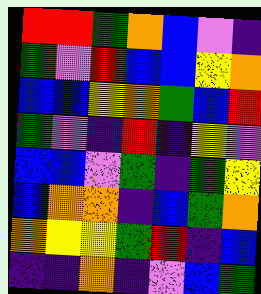[["red", "red", "green", "orange", "blue", "violet", "indigo"], ["green", "violet", "red", "blue", "blue", "yellow", "orange"], ["blue", "blue", "yellow", "orange", "green", "blue", "red"], ["green", "violet", "indigo", "red", "indigo", "yellow", "violet"], ["blue", "blue", "violet", "green", "indigo", "green", "yellow"], ["blue", "orange", "orange", "indigo", "blue", "green", "orange"], ["orange", "yellow", "yellow", "green", "red", "indigo", "blue"], ["indigo", "indigo", "orange", "indigo", "violet", "blue", "green"]]